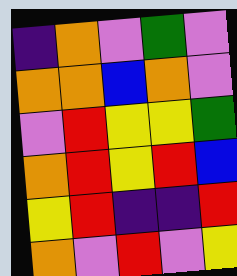[["indigo", "orange", "violet", "green", "violet"], ["orange", "orange", "blue", "orange", "violet"], ["violet", "red", "yellow", "yellow", "green"], ["orange", "red", "yellow", "red", "blue"], ["yellow", "red", "indigo", "indigo", "red"], ["orange", "violet", "red", "violet", "yellow"]]